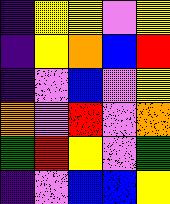[["indigo", "yellow", "yellow", "violet", "yellow"], ["indigo", "yellow", "orange", "blue", "red"], ["indigo", "violet", "blue", "violet", "yellow"], ["orange", "violet", "red", "violet", "orange"], ["green", "red", "yellow", "violet", "green"], ["indigo", "violet", "blue", "blue", "yellow"]]